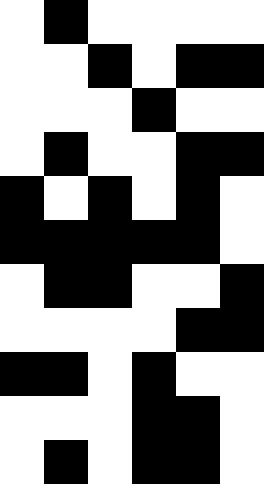[["white", "black", "white", "white", "white", "white"], ["white", "white", "black", "white", "black", "black"], ["white", "white", "white", "black", "white", "white"], ["white", "black", "white", "white", "black", "black"], ["black", "white", "black", "white", "black", "white"], ["black", "black", "black", "black", "black", "white"], ["white", "black", "black", "white", "white", "black"], ["white", "white", "white", "white", "black", "black"], ["black", "black", "white", "black", "white", "white"], ["white", "white", "white", "black", "black", "white"], ["white", "black", "white", "black", "black", "white"]]